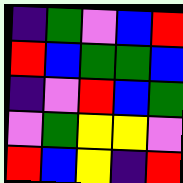[["indigo", "green", "violet", "blue", "red"], ["red", "blue", "green", "green", "blue"], ["indigo", "violet", "red", "blue", "green"], ["violet", "green", "yellow", "yellow", "violet"], ["red", "blue", "yellow", "indigo", "red"]]